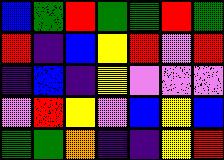[["blue", "green", "red", "green", "green", "red", "green"], ["red", "indigo", "blue", "yellow", "red", "violet", "red"], ["indigo", "blue", "indigo", "yellow", "violet", "violet", "violet"], ["violet", "red", "yellow", "violet", "blue", "yellow", "blue"], ["green", "green", "orange", "indigo", "indigo", "yellow", "red"]]